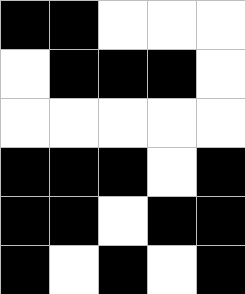[["black", "black", "white", "white", "white"], ["white", "black", "black", "black", "white"], ["white", "white", "white", "white", "white"], ["black", "black", "black", "white", "black"], ["black", "black", "white", "black", "black"], ["black", "white", "black", "white", "black"]]